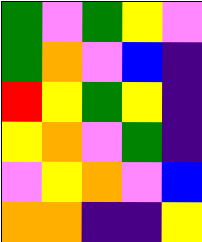[["green", "violet", "green", "yellow", "violet"], ["green", "orange", "violet", "blue", "indigo"], ["red", "yellow", "green", "yellow", "indigo"], ["yellow", "orange", "violet", "green", "indigo"], ["violet", "yellow", "orange", "violet", "blue"], ["orange", "orange", "indigo", "indigo", "yellow"]]